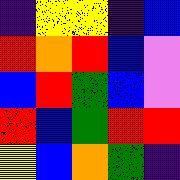[["indigo", "yellow", "yellow", "indigo", "blue"], ["red", "orange", "red", "blue", "violet"], ["blue", "red", "green", "blue", "violet"], ["red", "blue", "green", "red", "red"], ["yellow", "blue", "orange", "green", "indigo"]]